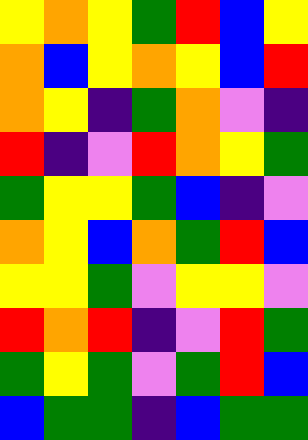[["yellow", "orange", "yellow", "green", "red", "blue", "yellow"], ["orange", "blue", "yellow", "orange", "yellow", "blue", "red"], ["orange", "yellow", "indigo", "green", "orange", "violet", "indigo"], ["red", "indigo", "violet", "red", "orange", "yellow", "green"], ["green", "yellow", "yellow", "green", "blue", "indigo", "violet"], ["orange", "yellow", "blue", "orange", "green", "red", "blue"], ["yellow", "yellow", "green", "violet", "yellow", "yellow", "violet"], ["red", "orange", "red", "indigo", "violet", "red", "green"], ["green", "yellow", "green", "violet", "green", "red", "blue"], ["blue", "green", "green", "indigo", "blue", "green", "green"]]